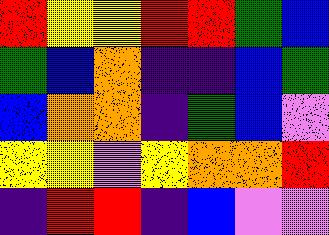[["red", "yellow", "yellow", "red", "red", "green", "blue"], ["green", "blue", "orange", "indigo", "indigo", "blue", "green"], ["blue", "orange", "orange", "indigo", "green", "blue", "violet"], ["yellow", "yellow", "violet", "yellow", "orange", "orange", "red"], ["indigo", "red", "red", "indigo", "blue", "violet", "violet"]]